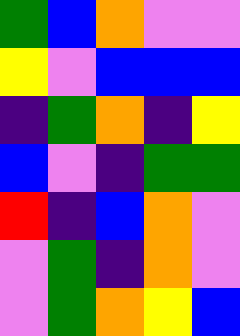[["green", "blue", "orange", "violet", "violet"], ["yellow", "violet", "blue", "blue", "blue"], ["indigo", "green", "orange", "indigo", "yellow"], ["blue", "violet", "indigo", "green", "green"], ["red", "indigo", "blue", "orange", "violet"], ["violet", "green", "indigo", "orange", "violet"], ["violet", "green", "orange", "yellow", "blue"]]